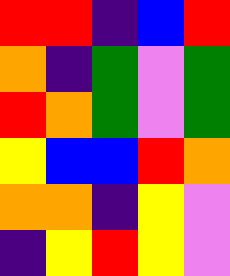[["red", "red", "indigo", "blue", "red"], ["orange", "indigo", "green", "violet", "green"], ["red", "orange", "green", "violet", "green"], ["yellow", "blue", "blue", "red", "orange"], ["orange", "orange", "indigo", "yellow", "violet"], ["indigo", "yellow", "red", "yellow", "violet"]]